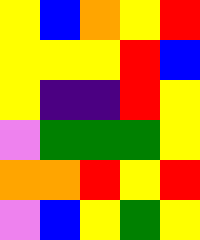[["yellow", "blue", "orange", "yellow", "red"], ["yellow", "yellow", "yellow", "red", "blue"], ["yellow", "indigo", "indigo", "red", "yellow"], ["violet", "green", "green", "green", "yellow"], ["orange", "orange", "red", "yellow", "red"], ["violet", "blue", "yellow", "green", "yellow"]]